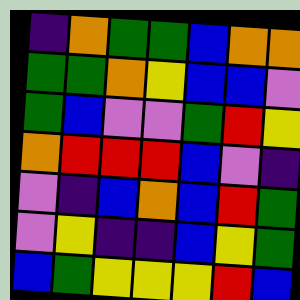[["indigo", "orange", "green", "green", "blue", "orange", "orange"], ["green", "green", "orange", "yellow", "blue", "blue", "violet"], ["green", "blue", "violet", "violet", "green", "red", "yellow"], ["orange", "red", "red", "red", "blue", "violet", "indigo"], ["violet", "indigo", "blue", "orange", "blue", "red", "green"], ["violet", "yellow", "indigo", "indigo", "blue", "yellow", "green"], ["blue", "green", "yellow", "yellow", "yellow", "red", "blue"]]